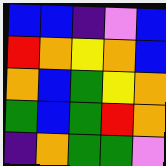[["blue", "blue", "indigo", "violet", "blue"], ["red", "orange", "yellow", "orange", "blue"], ["orange", "blue", "green", "yellow", "orange"], ["green", "blue", "green", "red", "orange"], ["indigo", "orange", "green", "green", "violet"]]